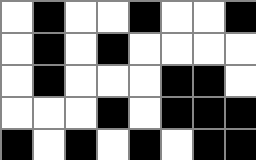[["white", "black", "white", "white", "black", "white", "white", "black"], ["white", "black", "white", "black", "white", "white", "white", "white"], ["white", "black", "white", "white", "white", "black", "black", "white"], ["white", "white", "white", "black", "white", "black", "black", "black"], ["black", "white", "black", "white", "black", "white", "black", "black"]]